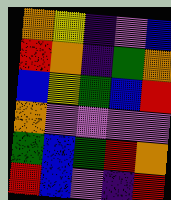[["orange", "yellow", "indigo", "violet", "blue"], ["red", "orange", "indigo", "green", "orange"], ["blue", "yellow", "green", "blue", "red"], ["orange", "violet", "violet", "violet", "violet"], ["green", "blue", "green", "red", "orange"], ["red", "blue", "violet", "indigo", "red"]]